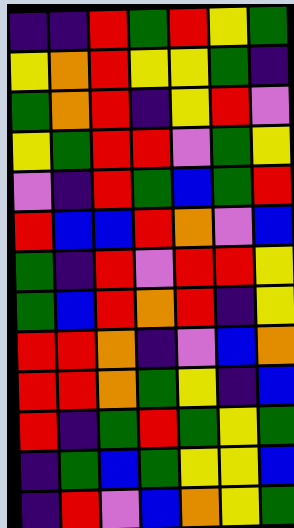[["indigo", "indigo", "red", "green", "red", "yellow", "green"], ["yellow", "orange", "red", "yellow", "yellow", "green", "indigo"], ["green", "orange", "red", "indigo", "yellow", "red", "violet"], ["yellow", "green", "red", "red", "violet", "green", "yellow"], ["violet", "indigo", "red", "green", "blue", "green", "red"], ["red", "blue", "blue", "red", "orange", "violet", "blue"], ["green", "indigo", "red", "violet", "red", "red", "yellow"], ["green", "blue", "red", "orange", "red", "indigo", "yellow"], ["red", "red", "orange", "indigo", "violet", "blue", "orange"], ["red", "red", "orange", "green", "yellow", "indigo", "blue"], ["red", "indigo", "green", "red", "green", "yellow", "green"], ["indigo", "green", "blue", "green", "yellow", "yellow", "blue"], ["indigo", "red", "violet", "blue", "orange", "yellow", "green"]]